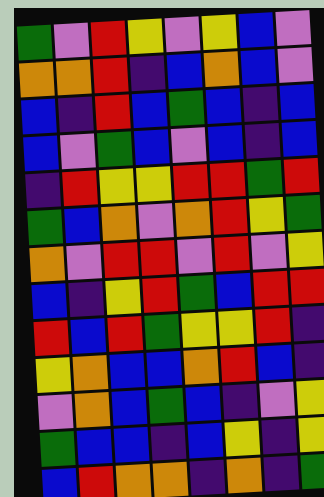[["green", "violet", "red", "yellow", "violet", "yellow", "blue", "violet"], ["orange", "orange", "red", "indigo", "blue", "orange", "blue", "violet"], ["blue", "indigo", "red", "blue", "green", "blue", "indigo", "blue"], ["blue", "violet", "green", "blue", "violet", "blue", "indigo", "blue"], ["indigo", "red", "yellow", "yellow", "red", "red", "green", "red"], ["green", "blue", "orange", "violet", "orange", "red", "yellow", "green"], ["orange", "violet", "red", "red", "violet", "red", "violet", "yellow"], ["blue", "indigo", "yellow", "red", "green", "blue", "red", "red"], ["red", "blue", "red", "green", "yellow", "yellow", "red", "indigo"], ["yellow", "orange", "blue", "blue", "orange", "red", "blue", "indigo"], ["violet", "orange", "blue", "green", "blue", "indigo", "violet", "yellow"], ["green", "blue", "blue", "indigo", "blue", "yellow", "indigo", "yellow"], ["blue", "red", "orange", "orange", "indigo", "orange", "indigo", "green"]]